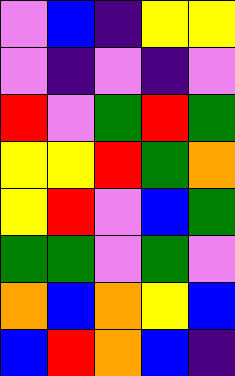[["violet", "blue", "indigo", "yellow", "yellow"], ["violet", "indigo", "violet", "indigo", "violet"], ["red", "violet", "green", "red", "green"], ["yellow", "yellow", "red", "green", "orange"], ["yellow", "red", "violet", "blue", "green"], ["green", "green", "violet", "green", "violet"], ["orange", "blue", "orange", "yellow", "blue"], ["blue", "red", "orange", "blue", "indigo"]]